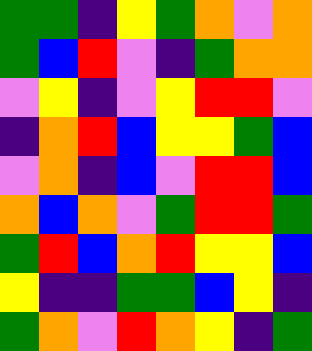[["green", "green", "indigo", "yellow", "green", "orange", "violet", "orange"], ["green", "blue", "red", "violet", "indigo", "green", "orange", "orange"], ["violet", "yellow", "indigo", "violet", "yellow", "red", "red", "violet"], ["indigo", "orange", "red", "blue", "yellow", "yellow", "green", "blue"], ["violet", "orange", "indigo", "blue", "violet", "red", "red", "blue"], ["orange", "blue", "orange", "violet", "green", "red", "red", "green"], ["green", "red", "blue", "orange", "red", "yellow", "yellow", "blue"], ["yellow", "indigo", "indigo", "green", "green", "blue", "yellow", "indigo"], ["green", "orange", "violet", "red", "orange", "yellow", "indigo", "green"]]